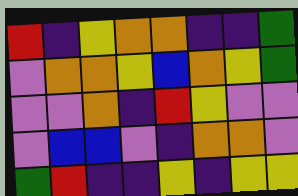[["red", "indigo", "yellow", "orange", "orange", "indigo", "indigo", "green"], ["violet", "orange", "orange", "yellow", "blue", "orange", "yellow", "green"], ["violet", "violet", "orange", "indigo", "red", "yellow", "violet", "violet"], ["violet", "blue", "blue", "violet", "indigo", "orange", "orange", "violet"], ["green", "red", "indigo", "indigo", "yellow", "indigo", "yellow", "yellow"]]